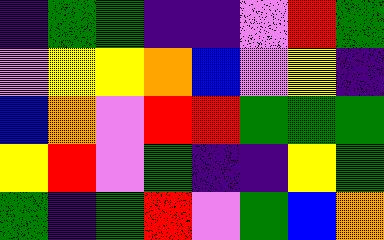[["indigo", "green", "green", "indigo", "indigo", "violet", "red", "green"], ["violet", "yellow", "yellow", "orange", "blue", "violet", "yellow", "indigo"], ["blue", "orange", "violet", "red", "red", "green", "green", "green"], ["yellow", "red", "violet", "green", "indigo", "indigo", "yellow", "green"], ["green", "indigo", "green", "red", "violet", "green", "blue", "orange"]]